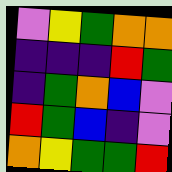[["violet", "yellow", "green", "orange", "orange"], ["indigo", "indigo", "indigo", "red", "green"], ["indigo", "green", "orange", "blue", "violet"], ["red", "green", "blue", "indigo", "violet"], ["orange", "yellow", "green", "green", "red"]]